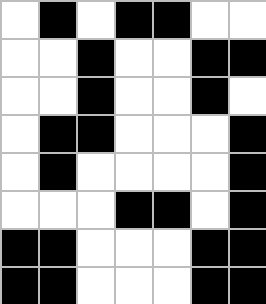[["white", "black", "white", "black", "black", "white", "white"], ["white", "white", "black", "white", "white", "black", "black"], ["white", "white", "black", "white", "white", "black", "white"], ["white", "black", "black", "white", "white", "white", "black"], ["white", "black", "white", "white", "white", "white", "black"], ["white", "white", "white", "black", "black", "white", "black"], ["black", "black", "white", "white", "white", "black", "black"], ["black", "black", "white", "white", "white", "black", "black"]]